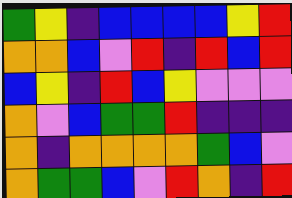[["green", "yellow", "indigo", "blue", "blue", "blue", "blue", "yellow", "red"], ["orange", "orange", "blue", "violet", "red", "indigo", "red", "blue", "red"], ["blue", "yellow", "indigo", "red", "blue", "yellow", "violet", "violet", "violet"], ["orange", "violet", "blue", "green", "green", "red", "indigo", "indigo", "indigo"], ["orange", "indigo", "orange", "orange", "orange", "orange", "green", "blue", "violet"], ["orange", "green", "green", "blue", "violet", "red", "orange", "indigo", "red"]]